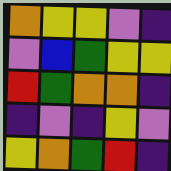[["orange", "yellow", "yellow", "violet", "indigo"], ["violet", "blue", "green", "yellow", "yellow"], ["red", "green", "orange", "orange", "indigo"], ["indigo", "violet", "indigo", "yellow", "violet"], ["yellow", "orange", "green", "red", "indigo"]]